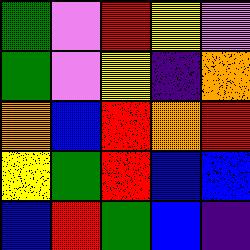[["green", "violet", "red", "yellow", "violet"], ["green", "violet", "yellow", "indigo", "orange"], ["orange", "blue", "red", "orange", "red"], ["yellow", "green", "red", "blue", "blue"], ["blue", "red", "green", "blue", "indigo"]]